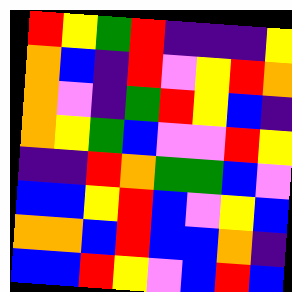[["red", "yellow", "green", "red", "indigo", "indigo", "indigo", "yellow"], ["orange", "blue", "indigo", "red", "violet", "yellow", "red", "orange"], ["orange", "violet", "indigo", "green", "red", "yellow", "blue", "indigo"], ["orange", "yellow", "green", "blue", "violet", "violet", "red", "yellow"], ["indigo", "indigo", "red", "orange", "green", "green", "blue", "violet"], ["blue", "blue", "yellow", "red", "blue", "violet", "yellow", "blue"], ["orange", "orange", "blue", "red", "blue", "blue", "orange", "indigo"], ["blue", "blue", "red", "yellow", "violet", "blue", "red", "blue"]]